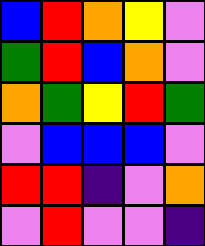[["blue", "red", "orange", "yellow", "violet"], ["green", "red", "blue", "orange", "violet"], ["orange", "green", "yellow", "red", "green"], ["violet", "blue", "blue", "blue", "violet"], ["red", "red", "indigo", "violet", "orange"], ["violet", "red", "violet", "violet", "indigo"]]